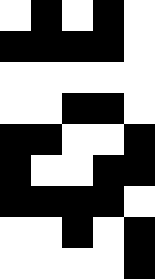[["white", "black", "white", "black", "white"], ["black", "black", "black", "black", "white"], ["white", "white", "white", "white", "white"], ["white", "white", "black", "black", "white"], ["black", "black", "white", "white", "black"], ["black", "white", "white", "black", "black"], ["black", "black", "black", "black", "white"], ["white", "white", "black", "white", "black"], ["white", "white", "white", "white", "black"]]